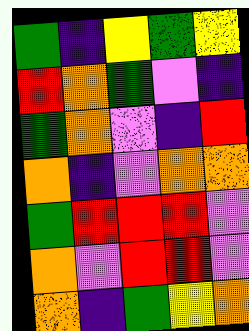[["green", "indigo", "yellow", "green", "yellow"], ["red", "orange", "green", "violet", "indigo"], ["green", "orange", "violet", "indigo", "red"], ["orange", "indigo", "violet", "orange", "orange"], ["green", "red", "red", "red", "violet"], ["orange", "violet", "red", "red", "violet"], ["orange", "indigo", "green", "yellow", "orange"]]